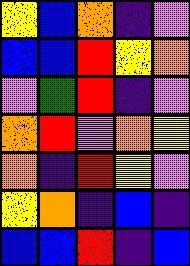[["yellow", "blue", "orange", "indigo", "violet"], ["blue", "blue", "red", "yellow", "orange"], ["violet", "green", "red", "indigo", "violet"], ["orange", "red", "violet", "orange", "yellow"], ["orange", "indigo", "red", "yellow", "violet"], ["yellow", "orange", "indigo", "blue", "indigo"], ["blue", "blue", "red", "indigo", "blue"]]